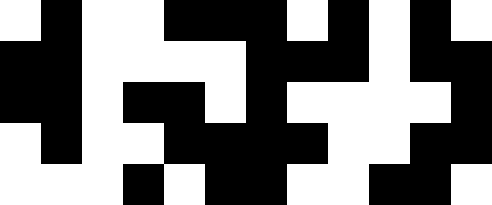[["white", "black", "white", "white", "black", "black", "black", "white", "black", "white", "black", "white"], ["black", "black", "white", "white", "white", "white", "black", "black", "black", "white", "black", "black"], ["black", "black", "white", "black", "black", "white", "black", "white", "white", "white", "white", "black"], ["white", "black", "white", "white", "black", "black", "black", "black", "white", "white", "black", "black"], ["white", "white", "white", "black", "white", "black", "black", "white", "white", "black", "black", "white"]]